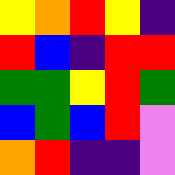[["yellow", "orange", "red", "yellow", "indigo"], ["red", "blue", "indigo", "red", "red"], ["green", "green", "yellow", "red", "green"], ["blue", "green", "blue", "red", "violet"], ["orange", "red", "indigo", "indigo", "violet"]]